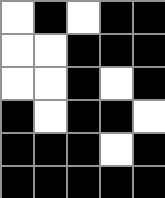[["white", "black", "white", "black", "black"], ["white", "white", "black", "black", "black"], ["white", "white", "black", "white", "black"], ["black", "white", "black", "black", "white"], ["black", "black", "black", "white", "black"], ["black", "black", "black", "black", "black"]]